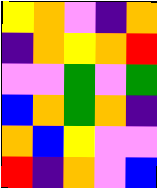[["yellow", "orange", "violet", "indigo", "orange"], ["indigo", "orange", "yellow", "orange", "red"], ["violet", "violet", "green", "violet", "green"], ["blue", "orange", "green", "orange", "indigo"], ["orange", "blue", "yellow", "violet", "violet"], ["red", "indigo", "orange", "violet", "blue"]]